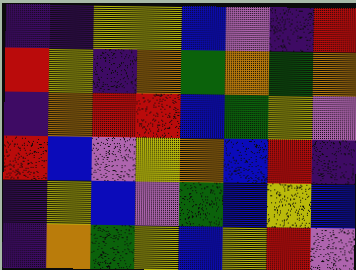[["indigo", "indigo", "yellow", "yellow", "blue", "violet", "indigo", "red"], ["red", "yellow", "indigo", "orange", "green", "orange", "green", "orange"], ["indigo", "orange", "red", "red", "blue", "green", "yellow", "violet"], ["red", "blue", "violet", "yellow", "orange", "blue", "red", "indigo"], ["indigo", "yellow", "blue", "violet", "green", "blue", "yellow", "blue"], ["indigo", "orange", "green", "yellow", "blue", "yellow", "red", "violet"]]